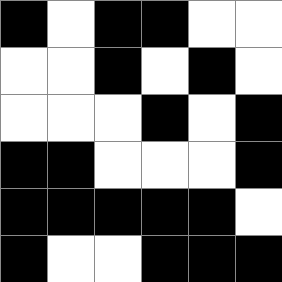[["black", "white", "black", "black", "white", "white"], ["white", "white", "black", "white", "black", "white"], ["white", "white", "white", "black", "white", "black"], ["black", "black", "white", "white", "white", "black"], ["black", "black", "black", "black", "black", "white"], ["black", "white", "white", "black", "black", "black"]]